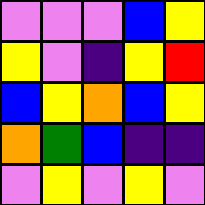[["violet", "violet", "violet", "blue", "yellow"], ["yellow", "violet", "indigo", "yellow", "red"], ["blue", "yellow", "orange", "blue", "yellow"], ["orange", "green", "blue", "indigo", "indigo"], ["violet", "yellow", "violet", "yellow", "violet"]]